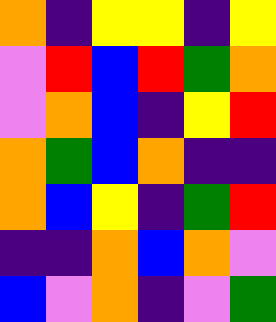[["orange", "indigo", "yellow", "yellow", "indigo", "yellow"], ["violet", "red", "blue", "red", "green", "orange"], ["violet", "orange", "blue", "indigo", "yellow", "red"], ["orange", "green", "blue", "orange", "indigo", "indigo"], ["orange", "blue", "yellow", "indigo", "green", "red"], ["indigo", "indigo", "orange", "blue", "orange", "violet"], ["blue", "violet", "orange", "indigo", "violet", "green"]]